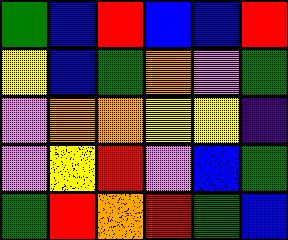[["green", "blue", "red", "blue", "blue", "red"], ["yellow", "blue", "green", "orange", "violet", "green"], ["violet", "orange", "orange", "yellow", "yellow", "indigo"], ["violet", "yellow", "red", "violet", "blue", "green"], ["green", "red", "orange", "red", "green", "blue"]]